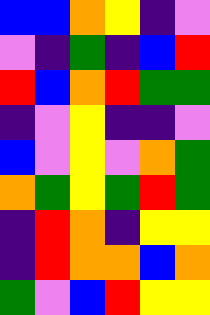[["blue", "blue", "orange", "yellow", "indigo", "violet"], ["violet", "indigo", "green", "indigo", "blue", "red"], ["red", "blue", "orange", "red", "green", "green"], ["indigo", "violet", "yellow", "indigo", "indigo", "violet"], ["blue", "violet", "yellow", "violet", "orange", "green"], ["orange", "green", "yellow", "green", "red", "green"], ["indigo", "red", "orange", "indigo", "yellow", "yellow"], ["indigo", "red", "orange", "orange", "blue", "orange"], ["green", "violet", "blue", "red", "yellow", "yellow"]]